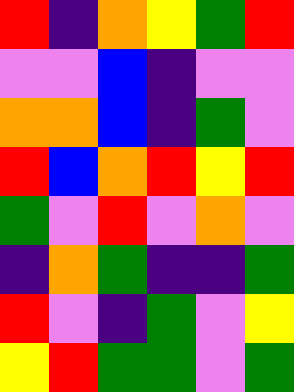[["red", "indigo", "orange", "yellow", "green", "red"], ["violet", "violet", "blue", "indigo", "violet", "violet"], ["orange", "orange", "blue", "indigo", "green", "violet"], ["red", "blue", "orange", "red", "yellow", "red"], ["green", "violet", "red", "violet", "orange", "violet"], ["indigo", "orange", "green", "indigo", "indigo", "green"], ["red", "violet", "indigo", "green", "violet", "yellow"], ["yellow", "red", "green", "green", "violet", "green"]]